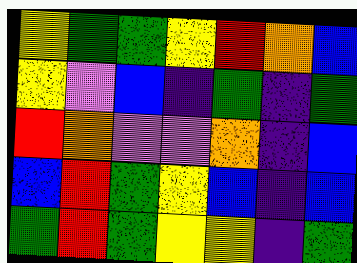[["yellow", "green", "green", "yellow", "red", "orange", "blue"], ["yellow", "violet", "blue", "indigo", "green", "indigo", "green"], ["red", "orange", "violet", "violet", "orange", "indigo", "blue"], ["blue", "red", "green", "yellow", "blue", "indigo", "blue"], ["green", "red", "green", "yellow", "yellow", "indigo", "green"]]